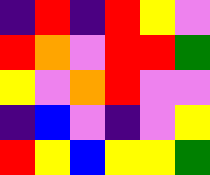[["indigo", "red", "indigo", "red", "yellow", "violet"], ["red", "orange", "violet", "red", "red", "green"], ["yellow", "violet", "orange", "red", "violet", "violet"], ["indigo", "blue", "violet", "indigo", "violet", "yellow"], ["red", "yellow", "blue", "yellow", "yellow", "green"]]